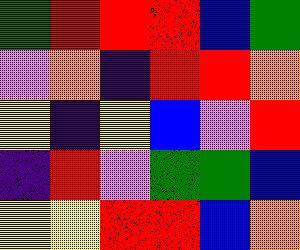[["green", "red", "red", "red", "blue", "green"], ["violet", "orange", "indigo", "red", "red", "orange"], ["yellow", "indigo", "yellow", "blue", "violet", "red"], ["indigo", "red", "violet", "green", "green", "blue"], ["yellow", "yellow", "red", "red", "blue", "orange"]]